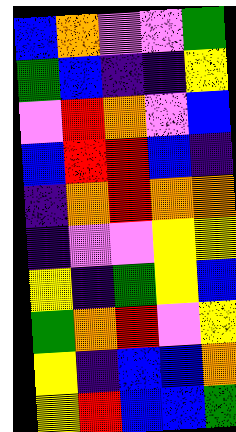[["blue", "orange", "violet", "violet", "green"], ["green", "blue", "indigo", "indigo", "yellow"], ["violet", "red", "orange", "violet", "blue"], ["blue", "red", "red", "blue", "indigo"], ["indigo", "orange", "red", "orange", "orange"], ["indigo", "violet", "violet", "yellow", "yellow"], ["yellow", "indigo", "green", "yellow", "blue"], ["green", "orange", "red", "violet", "yellow"], ["yellow", "indigo", "blue", "blue", "orange"], ["yellow", "red", "blue", "blue", "green"]]